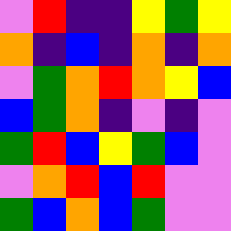[["violet", "red", "indigo", "indigo", "yellow", "green", "yellow"], ["orange", "indigo", "blue", "indigo", "orange", "indigo", "orange"], ["violet", "green", "orange", "red", "orange", "yellow", "blue"], ["blue", "green", "orange", "indigo", "violet", "indigo", "violet"], ["green", "red", "blue", "yellow", "green", "blue", "violet"], ["violet", "orange", "red", "blue", "red", "violet", "violet"], ["green", "blue", "orange", "blue", "green", "violet", "violet"]]